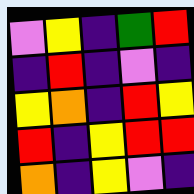[["violet", "yellow", "indigo", "green", "red"], ["indigo", "red", "indigo", "violet", "indigo"], ["yellow", "orange", "indigo", "red", "yellow"], ["red", "indigo", "yellow", "red", "red"], ["orange", "indigo", "yellow", "violet", "indigo"]]